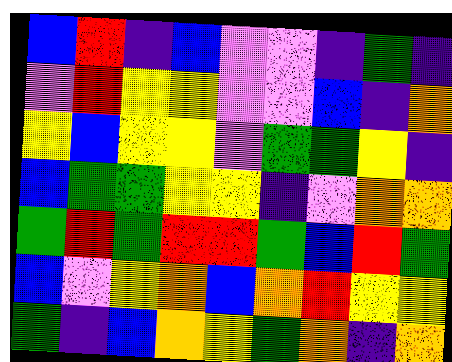[["blue", "red", "indigo", "blue", "violet", "violet", "indigo", "green", "indigo"], ["violet", "red", "yellow", "yellow", "violet", "violet", "blue", "indigo", "orange"], ["yellow", "blue", "yellow", "yellow", "violet", "green", "green", "yellow", "indigo"], ["blue", "green", "green", "yellow", "yellow", "indigo", "violet", "orange", "orange"], ["green", "red", "green", "red", "red", "green", "blue", "red", "green"], ["blue", "violet", "yellow", "orange", "blue", "orange", "red", "yellow", "yellow"], ["green", "indigo", "blue", "orange", "yellow", "green", "orange", "indigo", "orange"]]